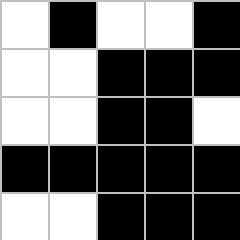[["white", "black", "white", "white", "black"], ["white", "white", "black", "black", "black"], ["white", "white", "black", "black", "white"], ["black", "black", "black", "black", "black"], ["white", "white", "black", "black", "black"]]